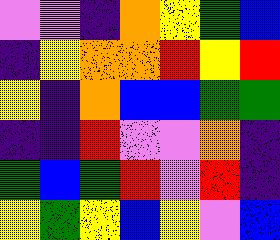[["violet", "violet", "indigo", "orange", "yellow", "green", "blue"], ["indigo", "yellow", "orange", "orange", "red", "yellow", "red"], ["yellow", "indigo", "orange", "blue", "blue", "green", "green"], ["indigo", "indigo", "red", "violet", "violet", "orange", "indigo"], ["green", "blue", "green", "red", "violet", "red", "indigo"], ["yellow", "green", "yellow", "blue", "yellow", "violet", "blue"]]